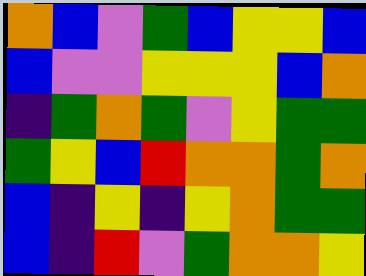[["orange", "blue", "violet", "green", "blue", "yellow", "yellow", "blue"], ["blue", "violet", "violet", "yellow", "yellow", "yellow", "blue", "orange"], ["indigo", "green", "orange", "green", "violet", "yellow", "green", "green"], ["green", "yellow", "blue", "red", "orange", "orange", "green", "orange"], ["blue", "indigo", "yellow", "indigo", "yellow", "orange", "green", "green"], ["blue", "indigo", "red", "violet", "green", "orange", "orange", "yellow"]]